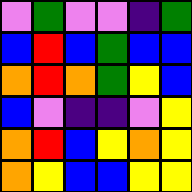[["violet", "green", "violet", "violet", "indigo", "green"], ["blue", "red", "blue", "green", "blue", "blue"], ["orange", "red", "orange", "green", "yellow", "blue"], ["blue", "violet", "indigo", "indigo", "violet", "yellow"], ["orange", "red", "blue", "yellow", "orange", "yellow"], ["orange", "yellow", "blue", "blue", "yellow", "yellow"]]